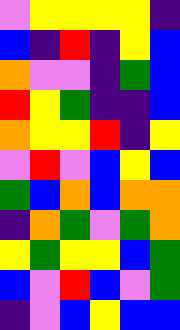[["violet", "yellow", "yellow", "yellow", "yellow", "indigo"], ["blue", "indigo", "red", "indigo", "yellow", "blue"], ["orange", "violet", "violet", "indigo", "green", "blue"], ["red", "yellow", "green", "indigo", "indigo", "blue"], ["orange", "yellow", "yellow", "red", "indigo", "yellow"], ["violet", "red", "violet", "blue", "yellow", "blue"], ["green", "blue", "orange", "blue", "orange", "orange"], ["indigo", "orange", "green", "violet", "green", "orange"], ["yellow", "green", "yellow", "yellow", "blue", "green"], ["blue", "violet", "red", "blue", "violet", "green"], ["indigo", "violet", "blue", "yellow", "blue", "blue"]]